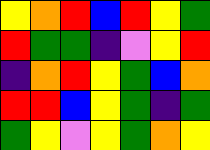[["yellow", "orange", "red", "blue", "red", "yellow", "green"], ["red", "green", "green", "indigo", "violet", "yellow", "red"], ["indigo", "orange", "red", "yellow", "green", "blue", "orange"], ["red", "red", "blue", "yellow", "green", "indigo", "green"], ["green", "yellow", "violet", "yellow", "green", "orange", "yellow"]]